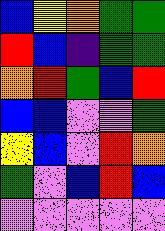[["blue", "yellow", "orange", "green", "green"], ["red", "blue", "indigo", "green", "green"], ["orange", "red", "green", "blue", "red"], ["blue", "blue", "violet", "violet", "green"], ["yellow", "blue", "violet", "red", "orange"], ["green", "violet", "blue", "red", "blue"], ["violet", "violet", "violet", "violet", "violet"]]